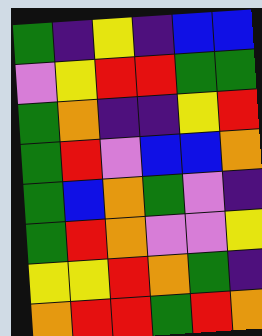[["green", "indigo", "yellow", "indigo", "blue", "blue"], ["violet", "yellow", "red", "red", "green", "green"], ["green", "orange", "indigo", "indigo", "yellow", "red"], ["green", "red", "violet", "blue", "blue", "orange"], ["green", "blue", "orange", "green", "violet", "indigo"], ["green", "red", "orange", "violet", "violet", "yellow"], ["yellow", "yellow", "red", "orange", "green", "indigo"], ["orange", "red", "red", "green", "red", "orange"]]